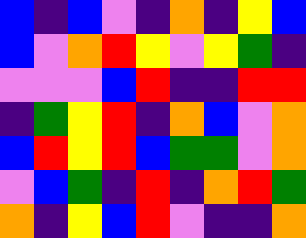[["blue", "indigo", "blue", "violet", "indigo", "orange", "indigo", "yellow", "blue"], ["blue", "violet", "orange", "red", "yellow", "violet", "yellow", "green", "indigo"], ["violet", "violet", "violet", "blue", "red", "indigo", "indigo", "red", "red"], ["indigo", "green", "yellow", "red", "indigo", "orange", "blue", "violet", "orange"], ["blue", "red", "yellow", "red", "blue", "green", "green", "violet", "orange"], ["violet", "blue", "green", "indigo", "red", "indigo", "orange", "red", "green"], ["orange", "indigo", "yellow", "blue", "red", "violet", "indigo", "indigo", "orange"]]